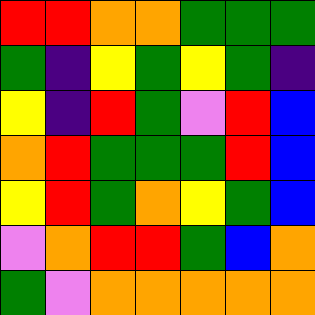[["red", "red", "orange", "orange", "green", "green", "green"], ["green", "indigo", "yellow", "green", "yellow", "green", "indigo"], ["yellow", "indigo", "red", "green", "violet", "red", "blue"], ["orange", "red", "green", "green", "green", "red", "blue"], ["yellow", "red", "green", "orange", "yellow", "green", "blue"], ["violet", "orange", "red", "red", "green", "blue", "orange"], ["green", "violet", "orange", "orange", "orange", "orange", "orange"]]